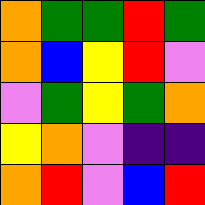[["orange", "green", "green", "red", "green"], ["orange", "blue", "yellow", "red", "violet"], ["violet", "green", "yellow", "green", "orange"], ["yellow", "orange", "violet", "indigo", "indigo"], ["orange", "red", "violet", "blue", "red"]]